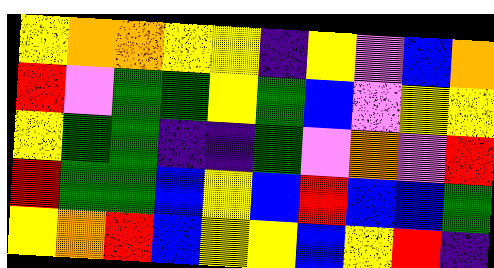[["yellow", "orange", "orange", "yellow", "yellow", "indigo", "yellow", "violet", "blue", "orange"], ["red", "violet", "green", "green", "yellow", "green", "blue", "violet", "yellow", "yellow"], ["yellow", "green", "green", "indigo", "indigo", "green", "violet", "orange", "violet", "red"], ["red", "green", "green", "blue", "yellow", "blue", "red", "blue", "blue", "green"], ["yellow", "orange", "red", "blue", "yellow", "yellow", "blue", "yellow", "red", "indigo"]]